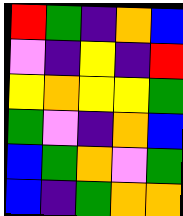[["red", "green", "indigo", "orange", "blue"], ["violet", "indigo", "yellow", "indigo", "red"], ["yellow", "orange", "yellow", "yellow", "green"], ["green", "violet", "indigo", "orange", "blue"], ["blue", "green", "orange", "violet", "green"], ["blue", "indigo", "green", "orange", "orange"]]